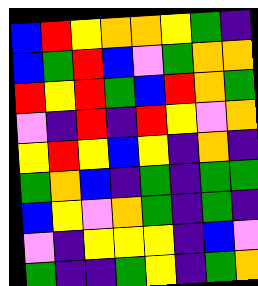[["blue", "red", "yellow", "orange", "orange", "yellow", "green", "indigo"], ["blue", "green", "red", "blue", "violet", "green", "orange", "orange"], ["red", "yellow", "red", "green", "blue", "red", "orange", "green"], ["violet", "indigo", "red", "indigo", "red", "yellow", "violet", "orange"], ["yellow", "red", "yellow", "blue", "yellow", "indigo", "orange", "indigo"], ["green", "orange", "blue", "indigo", "green", "indigo", "green", "green"], ["blue", "yellow", "violet", "orange", "green", "indigo", "green", "indigo"], ["violet", "indigo", "yellow", "yellow", "yellow", "indigo", "blue", "violet"], ["green", "indigo", "indigo", "green", "yellow", "indigo", "green", "orange"]]